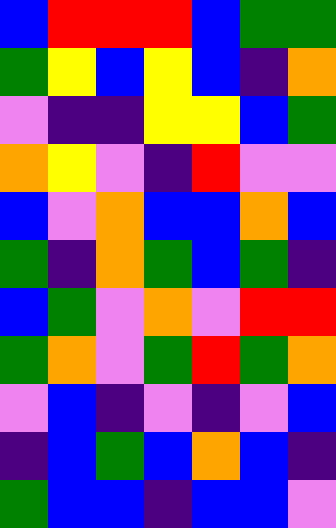[["blue", "red", "red", "red", "blue", "green", "green"], ["green", "yellow", "blue", "yellow", "blue", "indigo", "orange"], ["violet", "indigo", "indigo", "yellow", "yellow", "blue", "green"], ["orange", "yellow", "violet", "indigo", "red", "violet", "violet"], ["blue", "violet", "orange", "blue", "blue", "orange", "blue"], ["green", "indigo", "orange", "green", "blue", "green", "indigo"], ["blue", "green", "violet", "orange", "violet", "red", "red"], ["green", "orange", "violet", "green", "red", "green", "orange"], ["violet", "blue", "indigo", "violet", "indigo", "violet", "blue"], ["indigo", "blue", "green", "blue", "orange", "blue", "indigo"], ["green", "blue", "blue", "indigo", "blue", "blue", "violet"]]